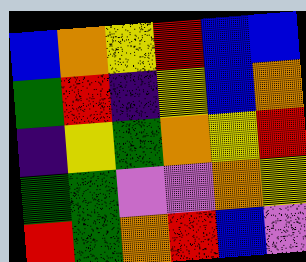[["blue", "orange", "yellow", "red", "blue", "blue"], ["green", "red", "indigo", "yellow", "blue", "orange"], ["indigo", "yellow", "green", "orange", "yellow", "red"], ["green", "green", "violet", "violet", "orange", "yellow"], ["red", "green", "orange", "red", "blue", "violet"]]